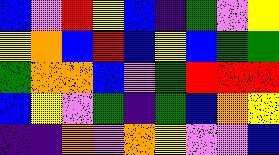[["blue", "violet", "red", "yellow", "blue", "indigo", "green", "violet", "yellow"], ["yellow", "orange", "blue", "red", "blue", "yellow", "blue", "green", "green"], ["green", "orange", "orange", "blue", "violet", "green", "red", "red", "red"], ["blue", "yellow", "violet", "green", "indigo", "green", "blue", "orange", "yellow"], ["indigo", "indigo", "orange", "violet", "orange", "yellow", "violet", "violet", "blue"]]